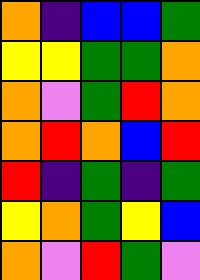[["orange", "indigo", "blue", "blue", "green"], ["yellow", "yellow", "green", "green", "orange"], ["orange", "violet", "green", "red", "orange"], ["orange", "red", "orange", "blue", "red"], ["red", "indigo", "green", "indigo", "green"], ["yellow", "orange", "green", "yellow", "blue"], ["orange", "violet", "red", "green", "violet"]]